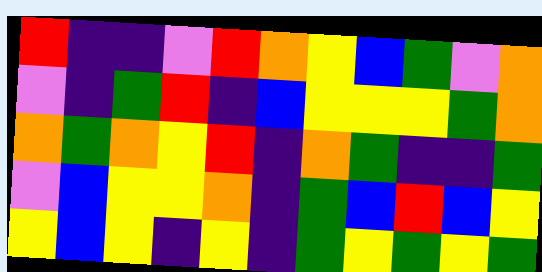[["red", "indigo", "indigo", "violet", "red", "orange", "yellow", "blue", "green", "violet", "orange"], ["violet", "indigo", "green", "red", "indigo", "blue", "yellow", "yellow", "yellow", "green", "orange"], ["orange", "green", "orange", "yellow", "red", "indigo", "orange", "green", "indigo", "indigo", "green"], ["violet", "blue", "yellow", "yellow", "orange", "indigo", "green", "blue", "red", "blue", "yellow"], ["yellow", "blue", "yellow", "indigo", "yellow", "indigo", "green", "yellow", "green", "yellow", "green"]]